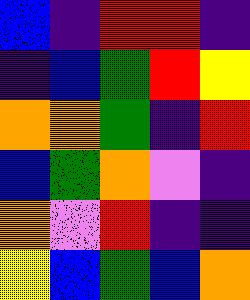[["blue", "indigo", "red", "red", "indigo"], ["indigo", "blue", "green", "red", "yellow"], ["orange", "orange", "green", "indigo", "red"], ["blue", "green", "orange", "violet", "indigo"], ["orange", "violet", "red", "indigo", "indigo"], ["yellow", "blue", "green", "blue", "orange"]]